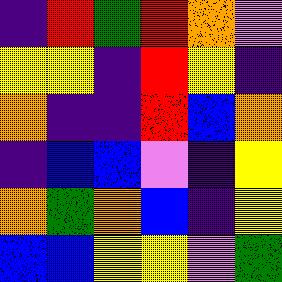[["indigo", "red", "green", "red", "orange", "violet"], ["yellow", "yellow", "indigo", "red", "yellow", "indigo"], ["orange", "indigo", "indigo", "red", "blue", "orange"], ["indigo", "blue", "blue", "violet", "indigo", "yellow"], ["orange", "green", "orange", "blue", "indigo", "yellow"], ["blue", "blue", "yellow", "yellow", "violet", "green"]]